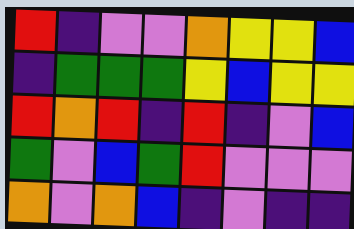[["red", "indigo", "violet", "violet", "orange", "yellow", "yellow", "blue"], ["indigo", "green", "green", "green", "yellow", "blue", "yellow", "yellow"], ["red", "orange", "red", "indigo", "red", "indigo", "violet", "blue"], ["green", "violet", "blue", "green", "red", "violet", "violet", "violet"], ["orange", "violet", "orange", "blue", "indigo", "violet", "indigo", "indigo"]]